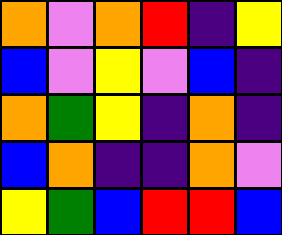[["orange", "violet", "orange", "red", "indigo", "yellow"], ["blue", "violet", "yellow", "violet", "blue", "indigo"], ["orange", "green", "yellow", "indigo", "orange", "indigo"], ["blue", "orange", "indigo", "indigo", "orange", "violet"], ["yellow", "green", "blue", "red", "red", "blue"]]